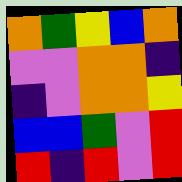[["orange", "green", "yellow", "blue", "orange"], ["violet", "violet", "orange", "orange", "indigo"], ["indigo", "violet", "orange", "orange", "yellow"], ["blue", "blue", "green", "violet", "red"], ["red", "indigo", "red", "violet", "red"]]